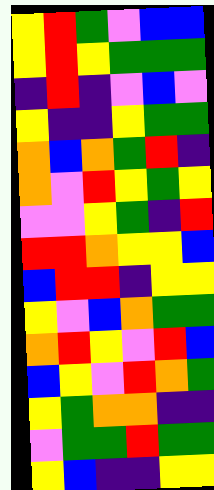[["yellow", "red", "green", "violet", "blue", "blue"], ["yellow", "red", "yellow", "green", "green", "green"], ["indigo", "red", "indigo", "violet", "blue", "violet"], ["yellow", "indigo", "indigo", "yellow", "green", "green"], ["orange", "blue", "orange", "green", "red", "indigo"], ["orange", "violet", "red", "yellow", "green", "yellow"], ["violet", "violet", "yellow", "green", "indigo", "red"], ["red", "red", "orange", "yellow", "yellow", "blue"], ["blue", "red", "red", "indigo", "yellow", "yellow"], ["yellow", "violet", "blue", "orange", "green", "green"], ["orange", "red", "yellow", "violet", "red", "blue"], ["blue", "yellow", "violet", "red", "orange", "green"], ["yellow", "green", "orange", "orange", "indigo", "indigo"], ["violet", "green", "green", "red", "green", "green"], ["yellow", "blue", "indigo", "indigo", "yellow", "yellow"]]